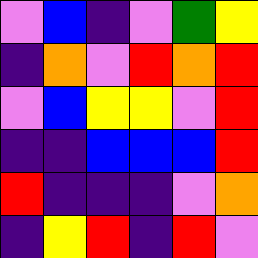[["violet", "blue", "indigo", "violet", "green", "yellow"], ["indigo", "orange", "violet", "red", "orange", "red"], ["violet", "blue", "yellow", "yellow", "violet", "red"], ["indigo", "indigo", "blue", "blue", "blue", "red"], ["red", "indigo", "indigo", "indigo", "violet", "orange"], ["indigo", "yellow", "red", "indigo", "red", "violet"]]